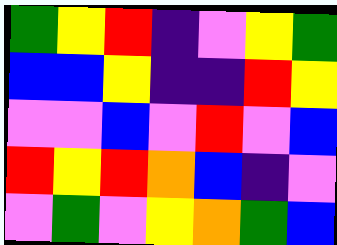[["green", "yellow", "red", "indigo", "violet", "yellow", "green"], ["blue", "blue", "yellow", "indigo", "indigo", "red", "yellow"], ["violet", "violet", "blue", "violet", "red", "violet", "blue"], ["red", "yellow", "red", "orange", "blue", "indigo", "violet"], ["violet", "green", "violet", "yellow", "orange", "green", "blue"]]